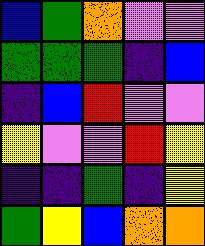[["blue", "green", "orange", "violet", "violet"], ["green", "green", "green", "indigo", "blue"], ["indigo", "blue", "red", "violet", "violet"], ["yellow", "violet", "violet", "red", "yellow"], ["indigo", "indigo", "green", "indigo", "yellow"], ["green", "yellow", "blue", "orange", "orange"]]